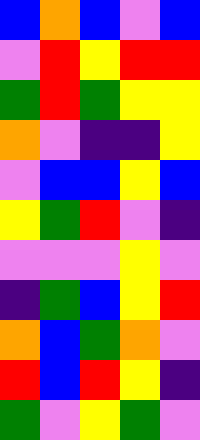[["blue", "orange", "blue", "violet", "blue"], ["violet", "red", "yellow", "red", "red"], ["green", "red", "green", "yellow", "yellow"], ["orange", "violet", "indigo", "indigo", "yellow"], ["violet", "blue", "blue", "yellow", "blue"], ["yellow", "green", "red", "violet", "indigo"], ["violet", "violet", "violet", "yellow", "violet"], ["indigo", "green", "blue", "yellow", "red"], ["orange", "blue", "green", "orange", "violet"], ["red", "blue", "red", "yellow", "indigo"], ["green", "violet", "yellow", "green", "violet"]]